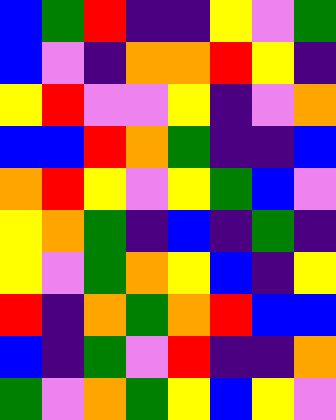[["blue", "green", "red", "indigo", "indigo", "yellow", "violet", "green"], ["blue", "violet", "indigo", "orange", "orange", "red", "yellow", "indigo"], ["yellow", "red", "violet", "violet", "yellow", "indigo", "violet", "orange"], ["blue", "blue", "red", "orange", "green", "indigo", "indigo", "blue"], ["orange", "red", "yellow", "violet", "yellow", "green", "blue", "violet"], ["yellow", "orange", "green", "indigo", "blue", "indigo", "green", "indigo"], ["yellow", "violet", "green", "orange", "yellow", "blue", "indigo", "yellow"], ["red", "indigo", "orange", "green", "orange", "red", "blue", "blue"], ["blue", "indigo", "green", "violet", "red", "indigo", "indigo", "orange"], ["green", "violet", "orange", "green", "yellow", "blue", "yellow", "violet"]]